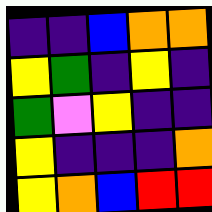[["indigo", "indigo", "blue", "orange", "orange"], ["yellow", "green", "indigo", "yellow", "indigo"], ["green", "violet", "yellow", "indigo", "indigo"], ["yellow", "indigo", "indigo", "indigo", "orange"], ["yellow", "orange", "blue", "red", "red"]]